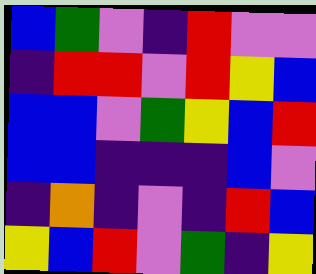[["blue", "green", "violet", "indigo", "red", "violet", "violet"], ["indigo", "red", "red", "violet", "red", "yellow", "blue"], ["blue", "blue", "violet", "green", "yellow", "blue", "red"], ["blue", "blue", "indigo", "indigo", "indigo", "blue", "violet"], ["indigo", "orange", "indigo", "violet", "indigo", "red", "blue"], ["yellow", "blue", "red", "violet", "green", "indigo", "yellow"]]